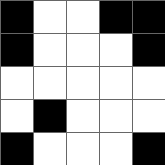[["black", "white", "white", "black", "black"], ["black", "white", "white", "white", "black"], ["white", "white", "white", "white", "white"], ["white", "black", "white", "white", "white"], ["black", "white", "white", "white", "black"]]